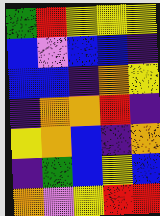[["green", "red", "yellow", "yellow", "yellow"], ["blue", "violet", "blue", "blue", "indigo"], ["blue", "blue", "indigo", "orange", "yellow"], ["indigo", "orange", "orange", "red", "indigo"], ["yellow", "orange", "blue", "indigo", "orange"], ["indigo", "green", "blue", "yellow", "blue"], ["orange", "violet", "yellow", "red", "red"]]